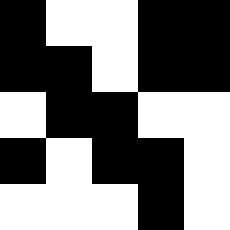[["black", "white", "white", "black", "black"], ["black", "black", "white", "black", "black"], ["white", "black", "black", "white", "white"], ["black", "white", "black", "black", "white"], ["white", "white", "white", "black", "white"]]